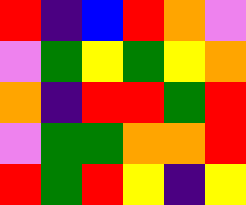[["red", "indigo", "blue", "red", "orange", "violet"], ["violet", "green", "yellow", "green", "yellow", "orange"], ["orange", "indigo", "red", "red", "green", "red"], ["violet", "green", "green", "orange", "orange", "red"], ["red", "green", "red", "yellow", "indigo", "yellow"]]